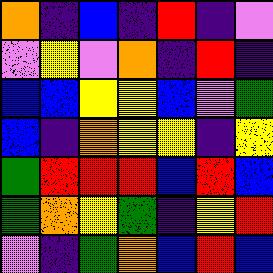[["orange", "indigo", "blue", "indigo", "red", "indigo", "violet"], ["violet", "yellow", "violet", "orange", "indigo", "red", "indigo"], ["blue", "blue", "yellow", "yellow", "blue", "violet", "green"], ["blue", "indigo", "orange", "yellow", "yellow", "indigo", "yellow"], ["green", "red", "red", "red", "blue", "red", "blue"], ["green", "orange", "yellow", "green", "indigo", "yellow", "red"], ["violet", "indigo", "green", "orange", "blue", "red", "blue"]]